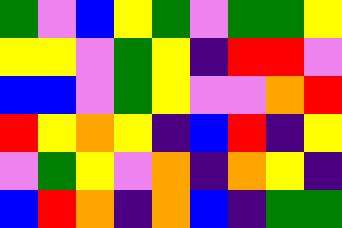[["green", "violet", "blue", "yellow", "green", "violet", "green", "green", "yellow"], ["yellow", "yellow", "violet", "green", "yellow", "indigo", "red", "red", "violet"], ["blue", "blue", "violet", "green", "yellow", "violet", "violet", "orange", "red"], ["red", "yellow", "orange", "yellow", "indigo", "blue", "red", "indigo", "yellow"], ["violet", "green", "yellow", "violet", "orange", "indigo", "orange", "yellow", "indigo"], ["blue", "red", "orange", "indigo", "orange", "blue", "indigo", "green", "green"]]